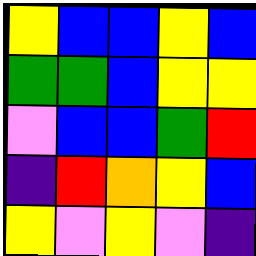[["yellow", "blue", "blue", "yellow", "blue"], ["green", "green", "blue", "yellow", "yellow"], ["violet", "blue", "blue", "green", "red"], ["indigo", "red", "orange", "yellow", "blue"], ["yellow", "violet", "yellow", "violet", "indigo"]]